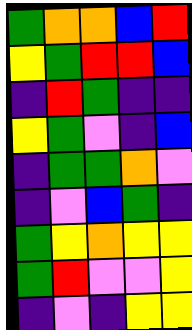[["green", "orange", "orange", "blue", "red"], ["yellow", "green", "red", "red", "blue"], ["indigo", "red", "green", "indigo", "indigo"], ["yellow", "green", "violet", "indigo", "blue"], ["indigo", "green", "green", "orange", "violet"], ["indigo", "violet", "blue", "green", "indigo"], ["green", "yellow", "orange", "yellow", "yellow"], ["green", "red", "violet", "violet", "yellow"], ["indigo", "violet", "indigo", "yellow", "yellow"]]